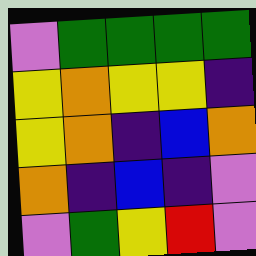[["violet", "green", "green", "green", "green"], ["yellow", "orange", "yellow", "yellow", "indigo"], ["yellow", "orange", "indigo", "blue", "orange"], ["orange", "indigo", "blue", "indigo", "violet"], ["violet", "green", "yellow", "red", "violet"]]